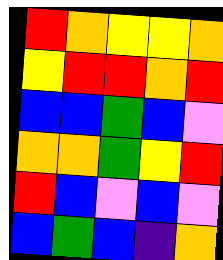[["red", "orange", "yellow", "yellow", "orange"], ["yellow", "red", "red", "orange", "red"], ["blue", "blue", "green", "blue", "violet"], ["orange", "orange", "green", "yellow", "red"], ["red", "blue", "violet", "blue", "violet"], ["blue", "green", "blue", "indigo", "orange"]]